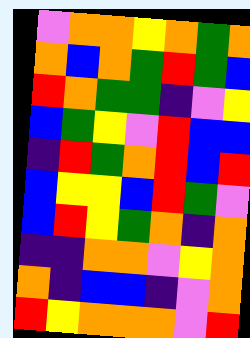[["violet", "orange", "orange", "yellow", "orange", "green", "orange"], ["orange", "blue", "orange", "green", "red", "green", "blue"], ["red", "orange", "green", "green", "indigo", "violet", "yellow"], ["blue", "green", "yellow", "violet", "red", "blue", "blue"], ["indigo", "red", "green", "orange", "red", "blue", "red"], ["blue", "yellow", "yellow", "blue", "red", "green", "violet"], ["blue", "red", "yellow", "green", "orange", "indigo", "orange"], ["indigo", "indigo", "orange", "orange", "violet", "yellow", "orange"], ["orange", "indigo", "blue", "blue", "indigo", "violet", "orange"], ["red", "yellow", "orange", "orange", "orange", "violet", "red"]]